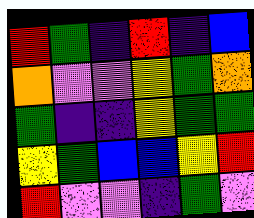[["red", "green", "indigo", "red", "indigo", "blue"], ["orange", "violet", "violet", "yellow", "green", "orange"], ["green", "indigo", "indigo", "yellow", "green", "green"], ["yellow", "green", "blue", "blue", "yellow", "red"], ["red", "violet", "violet", "indigo", "green", "violet"]]